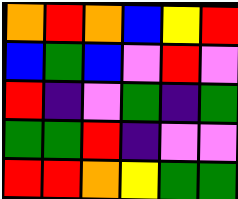[["orange", "red", "orange", "blue", "yellow", "red"], ["blue", "green", "blue", "violet", "red", "violet"], ["red", "indigo", "violet", "green", "indigo", "green"], ["green", "green", "red", "indigo", "violet", "violet"], ["red", "red", "orange", "yellow", "green", "green"]]